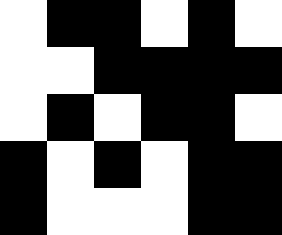[["white", "black", "black", "white", "black", "white"], ["white", "white", "black", "black", "black", "black"], ["white", "black", "white", "black", "black", "white"], ["black", "white", "black", "white", "black", "black"], ["black", "white", "white", "white", "black", "black"]]